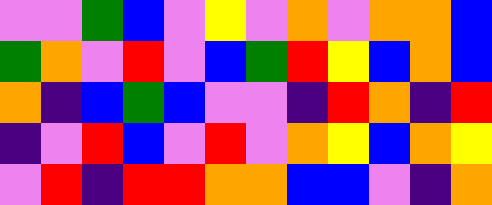[["violet", "violet", "green", "blue", "violet", "yellow", "violet", "orange", "violet", "orange", "orange", "blue"], ["green", "orange", "violet", "red", "violet", "blue", "green", "red", "yellow", "blue", "orange", "blue"], ["orange", "indigo", "blue", "green", "blue", "violet", "violet", "indigo", "red", "orange", "indigo", "red"], ["indigo", "violet", "red", "blue", "violet", "red", "violet", "orange", "yellow", "blue", "orange", "yellow"], ["violet", "red", "indigo", "red", "red", "orange", "orange", "blue", "blue", "violet", "indigo", "orange"]]